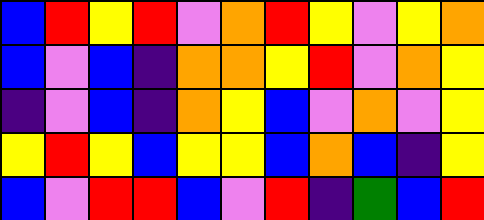[["blue", "red", "yellow", "red", "violet", "orange", "red", "yellow", "violet", "yellow", "orange"], ["blue", "violet", "blue", "indigo", "orange", "orange", "yellow", "red", "violet", "orange", "yellow"], ["indigo", "violet", "blue", "indigo", "orange", "yellow", "blue", "violet", "orange", "violet", "yellow"], ["yellow", "red", "yellow", "blue", "yellow", "yellow", "blue", "orange", "blue", "indigo", "yellow"], ["blue", "violet", "red", "red", "blue", "violet", "red", "indigo", "green", "blue", "red"]]